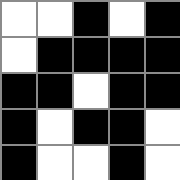[["white", "white", "black", "white", "black"], ["white", "black", "black", "black", "black"], ["black", "black", "white", "black", "black"], ["black", "white", "black", "black", "white"], ["black", "white", "white", "black", "white"]]